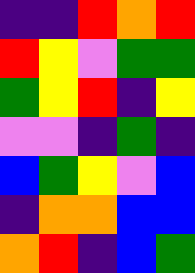[["indigo", "indigo", "red", "orange", "red"], ["red", "yellow", "violet", "green", "green"], ["green", "yellow", "red", "indigo", "yellow"], ["violet", "violet", "indigo", "green", "indigo"], ["blue", "green", "yellow", "violet", "blue"], ["indigo", "orange", "orange", "blue", "blue"], ["orange", "red", "indigo", "blue", "green"]]